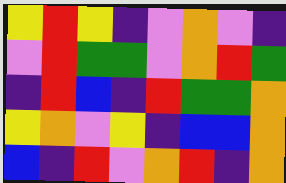[["yellow", "red", "yellow", "indigo", "violet", "orange", "violet", "indigo"], ["violet", "red", "green", "green", "violet", "orange", "red", "green"], ["indigo", "red", "blue", "indigo", "red", "green", "green", "orange"], ["yellow", "orange", "violet", "yellow", "indigo", "blue", "blue", "orange"], ["blue", "indigo", "red", "violet", "orange", "red", "indigo", "orange"]]